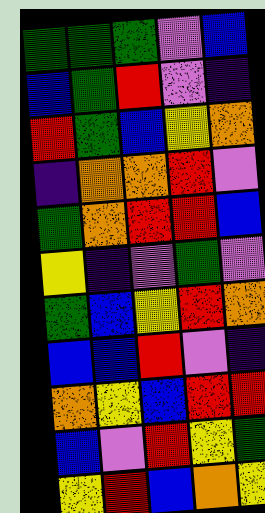[["green", "green", "green", "violet", "blue"], ["blue", "green", "red", "violet", "indigo"], ["red", "green", "blue", "yellow", "orange"], ["indigo", "orange", "orange", "red", "violet"], ["green", "orange", "red", "red", "blue"], ["yellow", "indigo", "violet", "green", "violet"], ["green", "blue", "yellow", "red", "orange"], ["blue", "blue", "red", "violet", "indigo"], ["orange", "yellow", "blue", "red", "red"], ["blue", "violet", "red", "yellow", "green"], ["yellow", "red", "blue", "orange", "yellow"]]